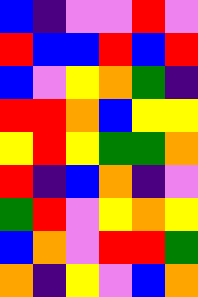[["blue", "indigo", "violet", "violet", "red", "violet"], ["red", "blue", "blue", "red", "blue", "red"], ["blue", "violet", "yellow", "orange", "green", "indigo"], ["red", "red", "orange", "blue", "yellow", "yellow"], ["yellow", "red", "yellow", "green", "green", "orange"], ["red", "indigo", "blue", "orange", "indigo", "violet"], ["green", "red", "violet", "yellow", "orange", "yellow"], ["blue", "orange", "violet", "red", "red", "green"], ["orange", "indigo", "yellow", "violet", "blue", "orange"]]